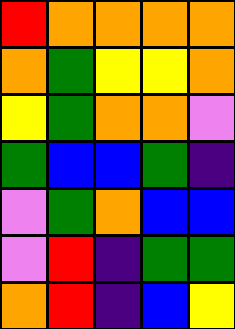[["red", "orange", "orange", "orange", "orange"], ["orange", "green", "yellow", "yellow", "orange"], ["yellow", "green", "orange", "orange", "violet"], ["green", "blue", "blue", "green", "indigo"], ["violet", "green", "orange", "blue", "blue"], ["violet", "red", "indigo", "green", "green"], ["orange", "red", "indigo", "blue", "yellow"]]